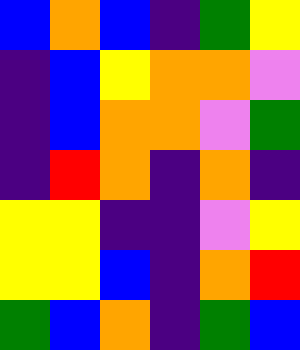[["blue", "orange", "blue", "indigo", "green", "yellow"], ["indigo", "blue", "yellow", "orange", "orange", "violet"], ["indigo", "blue", "orange", "orange", "violet", "green"], ["indigo", "red", "orange", "indigo", "orange", "indigo"], ["yellow", "yellow", "indigo", "indigo", "violet", "yellow"], ["yellow", "yellow", "blue", "indigo", "orange", "red"], ["green", "blue", "orange", "indigo", "green", "blue"]]